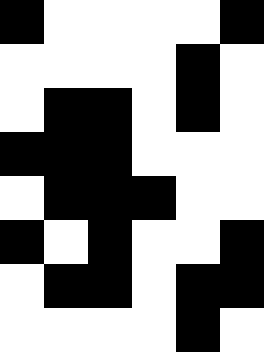[["black", "white", "white", "white", "white", "black"], ["white", "white", "white", "white", "black", "white"], ["white", "black", "black", "white", "black", "white"], ["black", "black", "black", "white", "white", "white"], ["white", "black", "black", "black", "white", "white"], ["black", "white", "black", "white", "white", "black"], ["white", "black", "black", "white", "black", "black"], ["white", "white", "white", "white", "black", "white"]]